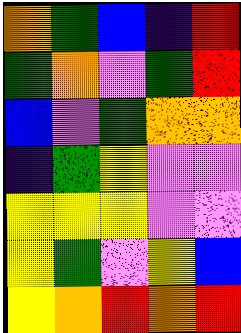[["orange", "green", "blue", "indigo", "red"], ["green", "orange", "violet", "green", "red"], ["blue", "violet", "green", "orange", "orange"], ["indigo", "green", "yellow", "violet", "violet"], ["yellow", "yellow", "yellow", "violet", "violet"], ["yellow", "green", "violet", "yellow", "blue"], ["yellow", "orange", "red", "orange", "red"]]